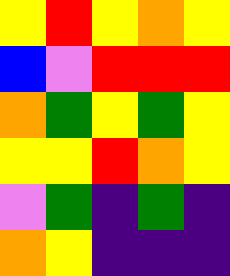[["yellow", "red", "yellow", "orange", "yellow"], ["blue", "violet", "red", "red", "red"], ["orange", "green", "yellow", "green", "yellow"], ["yellow", "yellow", "red", "orange", "yellow"], ["violet", "green", "indigo", "green", "indigo"], ["orange", "yellow", "indigo", "indigo", "indigo"]]